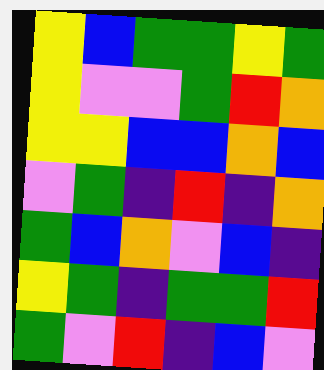[["yellow", "blue", "green", "green", "yellow", "green"], ["yellow", "violet", "violet", "green", "red", "orange"], ["yellow", "yellow", "blue", "blue", "orange", "blue"], ["violet", "green", "indigo", "red", "indigo", "orange"], ["green", "blue", "orange", "violet", "blue", "indigo"], ["yellow", "green", "indigo", "green", "green", "red"], ["green", "violet", "red", "indigo", "blue", "violet"]]